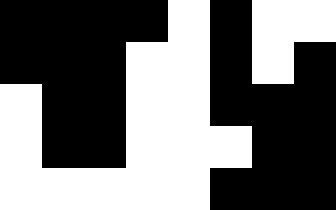[["black", "black", "black", "black", "white", "black", "white", "white"], ["black", "black", "black", "white", "white", "black", "white", "black"], ["white", "black", "black", "white", "white", "black", "black", "black"], ["white", "black", "black", "white", "white", "white", "black", "black"], ["white", "white", "white", "white", "white", "black", "black", "black"]]